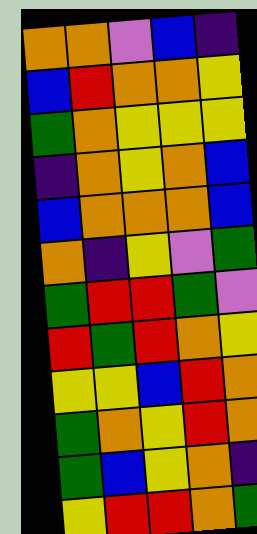[["orange", "orange", "violet", "blue", "indigo"], ["blue", "red", "orange", "orange", "yellow"], ["green", "orange", "yellow", "yellow", "yellow"], ["indigo", "orange", "yellow", "orange", "blue"], ["blue", "orange", "orange", "orange", "blue"], ["orange", "indigo", "yellow", "violet", "green"], ["green", "red", "red", "green", "violet"], ["red", "green", "red", "orange", "yellow"], ["yellow", "yellow", "blue", "red", "orange"], ["green", "orange", "yellow", "red", "orange"], ["green", "blue", "yellow", "orange", "indigo"], ["yellow", "red", "red", "orange", "green"]]